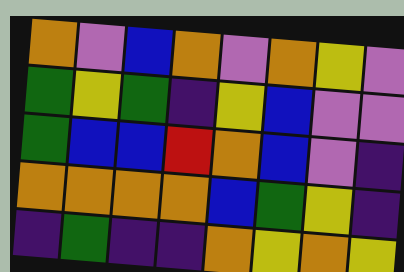[["orange", "violet", "blue", "orange", "violet", "orange", "yellow", "violet"], ["green", "yellow", "green", "indigo", "yellow", "blue", "violet", "violet"], ["green", "blue", "blue", "red", "orange", "blue", "violet", "indigo"], ["orange", "orange", "orange", "orange", "blue", "green", "yellow", "indigo"], ["indigo", "green", "indigo", "indigo", "orange", "yellow", "orange", "yellow"]]